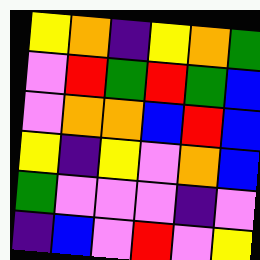[["yellow", "orange", "indigo", "yellow", "orange", "green"], ["violet", "red", "green", "red", "green", "blue"], ["violet", "orange", "orange", "blue", "red", "blue"], ["yellow", "indigo", "yellow", "violet", "orange", "blue"], ["green", "violet", "violet", "violet", "indigo", "violet"], ["indigo", "blue", "violet", "red", "violet", "yellow"]]